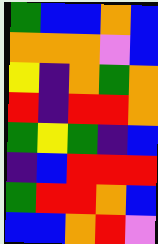[["green", "blue", "blue", "orange", "blue"], ["orange", "orange", "orange", "violet", "blue"], ["yellow", "indigo", "orange", "green", "orange"], ["red", "indigo", "red", "red", "orange"], ["green", "yellow", "green", "indigo", "blue"], ["indigo", "blue", "red", "red", "red"], ["green", "red", "red", "orange", "blue"], ["blue", "blue", "orange", "red", "violet"]]